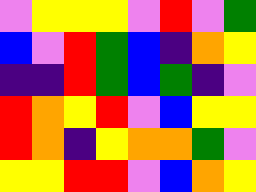[["violet", "yellow", "yellow", "yellow", "violet", "red", "violet", "green"], ["blue", "violet", "red", "green", "blue", "indigo", "orange", "yellow"], ["indigo", "indigo", "red", "green", "blue", "green", "indigo", "violet"], ["red", "orange", "yellow", "red", "violet", "blue", "yellow", "yellow"], ["red", "orange", "indigo", "yellow", "orange", "orange", "green", "violet"], ["yellow", "yellow", "red", "red", "violet", "blue", "orange", "yellow"]]